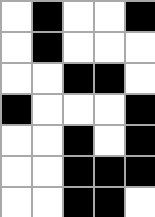[["white", "black", "white", "white", "black"], ["white", "black", "white", "white", "white"], ["white", "white", "black", "black", "white"], ["black", "white", "white", "white", "black"], ["white", "white", "black", "white", "black"], ["white", "white", "black", "black", "black"], ["white", "white", "black", "black", "white"]]